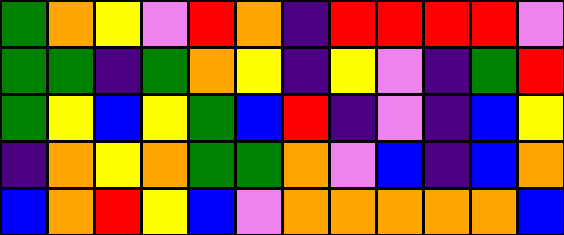[["green", "orange", "yellow", "violet", "red", "orange", "indigo", "red", "red", "red", "red", "violet"], ["green", "green", "indigo", "green", "orange", "yellow", "indigo", "yellow", "violet", "indigo", "green", "red"], ["green", "yellow", "blue", "yellow", "green", "blue", "red", "indigo", "violet", "indigo", "blue", "yellow"], ["indigo", "orange", "yellow", "orange", "green", "green", "orange", "violet", "blue", "indigo", "blue", "orange"], ["blue", "orange", "red", "yellow", "blue", "violet", "orange", "orange", "orange", "orange", "orange", "blue"]]